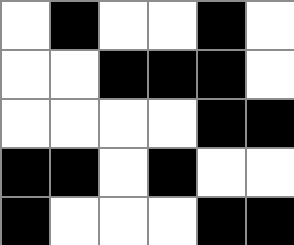[["white", "black", "white", "white", "black", "white"], ["white", "white", "black", "black", "black", "white"], ["white", "white", "white", "white", "black", "black"], ["black", "black", "white", "black", "white", "white"], ["black", "white", "white", "white", "black", "black"]]